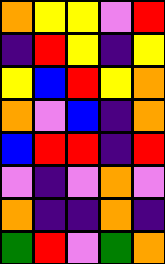[["orange", "yellow", "yellow", "violet", "red"], ["indigo", "red", "yellow", "indigo", "yellow"], ["yellow", "blue", "red", "yellow", "orange"], ["orange", "violet", "blue", "indigo", "orange"], ["blue", "red", "red", "indigo", "red"], ["violet", "indigo", "violet", "orange", "violet"], ["orange", "indigo", "indigo", "orange", "indigo"], ["green", "red", "violet", "green", "orange"]]